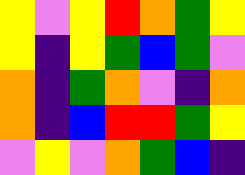[["yellow", "violet", "yellow", "red", "orange", "green", "yellow"], ["yellow", "indigo", "yellow", "green", "blue", "green", "violet"], ["orange", "indigo", "green", "orange", "violet", "indigo", "orange"], ["orange", "indigo", "blue", "red", "red", "green", "yellow"], ["violet", "yellow", "violet", "orange", "green", "blue", "indigo"]]